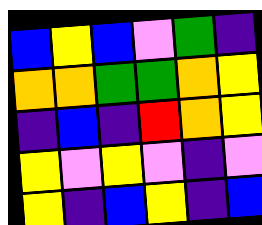[["blue", "yellow", "blue", "violet", "green", "indigo"], ["orange", "orange", "green", "green", "orange", "yellow"], ["indigo", "blue", "indigo", "red", "orange", "yellow"], ["yellow", "violet", "yellow", "violet", "indigo", "violet"], ["yellow", "indigo", "blue", "yellow", "indigo", "blue"]]